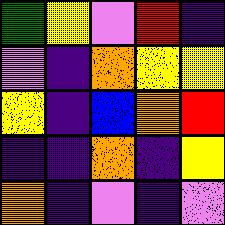[["green", "yellow", "violet", "red", "indigo"], ["violet", "indigo", "orange", "yellow", "yellow"], ["yellow", "indigo", "blue", "orange", "red"], ["indigo", "indigo", "orange", "indigo", "yellow"], ["orange", "indigo", "violet", "indigo", "violet"]]